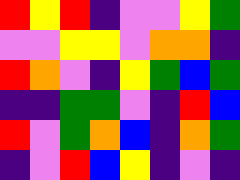[["red", "yellow", "red", "indigo", "violet", "violet", "yellow", "green"], ["violet", "violet", "yellow", "yellow", "violet", "orange", "orange", "indigo"], ["red", "orange", "violet", "indigo", "yellow", "green", "blue", "green"], ["indigo", "indigo", "green", "green", "violet", "indigo", "red", "blue"], ["red", "violet", "green", "orange", "blue", "indigo", "orange", "green"], ["indigo", "violet", "red", "blue", "yellow", "indigo", "violet", "indigo"]]